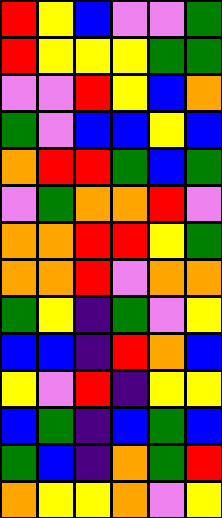[["red", "yellow", "blue", "violet", "violet", "green"], ["red", "yellow", "yellow", "yellow", "green", "green"], ["violet", "violet", "red", "yellow", "blue", "orange"], ["green", "violet", "blue", "blue", "yellow", "blue"], ["orange", "red", "red", "green", "blue", "green"], ["violet", "green", "orange", "orange", "red", "violet"], ["orange", "orange", "red", "red", "yellow", "green"], ["orange", "orange", "red", "violet", "orange", "orange"], ["green", "yellow", "indigo", "green", "violet", "yellow"], ["blue", "blue", "indigo", "red", "orange", "blue"], ["yellow", "violet", "red", "indigo", "yellow", "yellow"], ["blue", "green", "indigo", "blue", "green", "blue"], ["green", "blue", "indigo", "orange", "green", "red"], ["orange", "yellow", "yellow", "orange", "violet", "yellow"]]